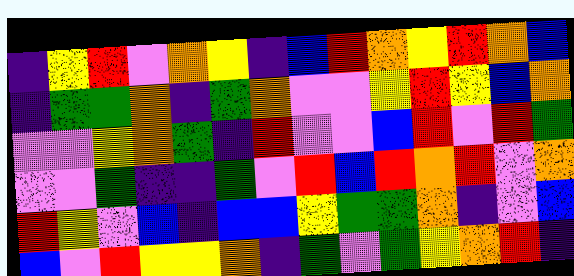[["indigo", "yellow", "red", "violet", "orange", "yellow", "indigo", "blue", "red", "orange", "yellow", "red", "orange", "blue"], ["indigo", "green", "green", "orange", "indigo", "green", "orange", "violet", "violet", "yellow", "red", "yellow", "blue", "orange"], ["violet", "violet", "yellow", "orange", "green", "indigo", "red", "violet", "violet", "blue", "red", "violet", "red", "green"], ["violet", "violet", "green", "indigo", "indigo", "green", "violet", "red", "blue", "red", "orange", "red", "violet", "orange"], ["red", "yellow", "violet", "blue", "indigo", "blue", "blue", "yellow", "green", "green", "orange", "indigo", "violet", "blue"], ["blue", "violet", "red", "yellow", "yellow", "orange", "indigo", "green", "violet", "green", "yellow", "orange", "red", "indigo"]]